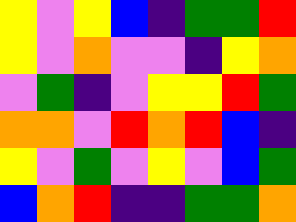[["yellow", "violet", "yellow", "blue", "indigo", "green", "green", "red"], ["yellow", "violet", "orange", "violet", "violet", "indigo", "yellow", "orange"], ["violet", "green", "indigo", "violet", "yellow", "yellow", "red", "green"], ["orange", "orange", "violet", "red", "orange", "red", "blue", "indigo"], ["yellow", "violet", "green", "violet", "yellow", "violet", "blue", "green"], ["blue", "orange", "red", "indigo", "indigo", "green", "green", "orange"]]